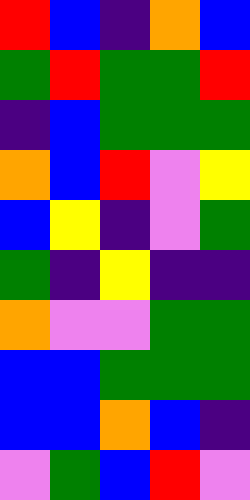[["red", "blue", "indigo", "orange", "blue"], ["green", "red", "green", "green", "red"], ["indigo", "blue", "green", "green", "green"], ["orange", "blue", "red", "violet", "yellow"], ["blue", "yellow", "indigo", "violet", "green"], ["green", "indigo", "yellow", "indigo", "indigo"], ["orange", "violet", "violet", "green", "green"], ["blue", "blue", "green", "green", "green"], ["blue", "blue", "orange", "blue", "indigo"], ["violet", "green", "blue", "red", "violet"]]